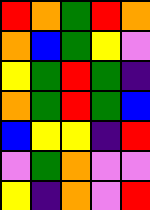[["red", "orange", "green", "red", "orange"], ["orange", "blue", "green", "yellow", "violet"], ["yellow", "green", "red", "green", "indigo"], ["orange", "green", "red", "green", "blue"], ["blue", "yellow", "yellow", "indigo", "red"], ["violet", "green", "orange", "violet", "violet"], ["yellow", "indigo", "orange", "violet", "red"]]